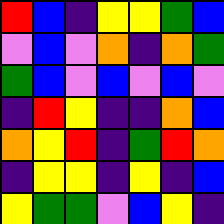[["red", "blue", "indigo", "yellow", "yellow", "green", "blue"], ["violet", "blue", "violet", "orange", "indigo", "orange", "green"], ["green", "blue", "violet", "blue", "violet", "blue", "violet"], ["indigo", "red", "yellow", "indigo", "indigo", "orange", "blue"], ["orange", "yellow", "red", "indigo", "green", "red", "orange"], ["indigo", "yellow", "yellow", "indigo", "yellow", "indigo", "blue"], ["yellow", "green", "green", "violet", "blue", "yellow", "indigo"]]